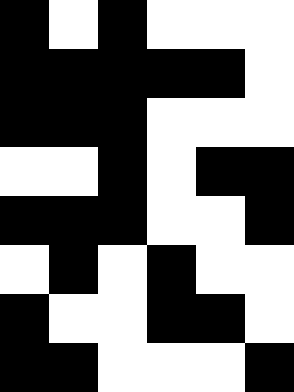[["black", "white", "black", "white", "white", "white"], ["black", "black", "black", "black", "black", "white"], ["black", "black", "black", "white", "white", "white"], ["white", "white", "black", "white", "black", "black"], ["black", "black", "black", "white", "white", "black"], ["white", "black", "white", "black", "white", "white"], ["black", "white", "white", "black", "black", "white"], ["black", "black", "white", "white", "white", "black"]]